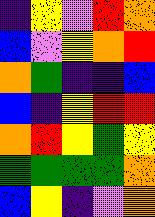[["indigo", "yellow", "violet", "red", "orange"], ["blue", "violet", "yellow", "orange", "red"], ["orange", "green", "indigo", "indigo", "blue"], ["blue", "indigo", "yellow", "red", "red"], ["orange", "red", "yellow", "green", "yellow"], ["green", "green", "green", "green", "orange"], ["blue", "yellow", "indigo", "violet", "orange"]]